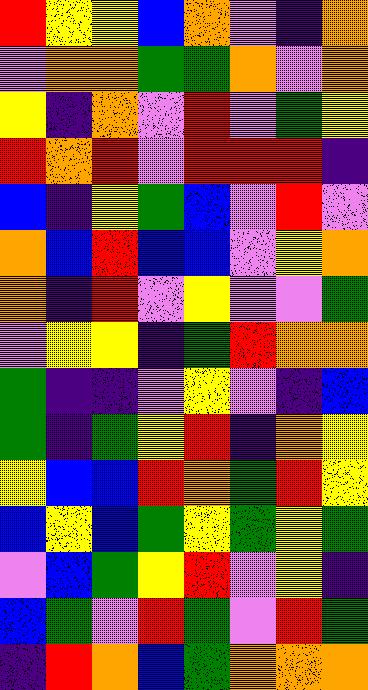[["red", "yellow", "yellow", "blue", "orange", "violet", "indigo", "orange"], ["violet", "orange", "orange", "green", "green", "orange", "violet", "orange"], ["yellow", "indigo", "orange", "violet", "red", "violet", "green", "yellow"], ["red", "orange", "red", "violet", "red", "red", "red", "indigo"], ["blue", "indigo", "yellow", "green", "blue", "violet", "red", "violet"], ["orange", "blue", "red", "blue", "blue", "violet", "yellow", "orange"], ["orange", "indigo", "red", "violet", "yellow", "violet", "violet", "green"], ["violet", "yellow", "yellow", "indigo", "green", "red", "orange", "orange"], ["green", "indigo", "indigo", "violet", "yellow", "violet", "indigo", "blue"], ["green", "indigo", "green", "yellow", "red", "indigo", "orange", "yellow"], ["yellow", "blue", "blue", "red", "orange", "green", "red", "yellow"], ["blue", "yellow", "blue", "green", "yellow", "green", "yellow", "green"], ["violet", "blue", "green", "yellow", "red", "violet", "yellow", "indigo"], ["blue", "green", "violet", "red", "green", "violet", "red", "green"], ["indigo", "red", "orange", "blue", "green", "orange", "orange", "orange"]]